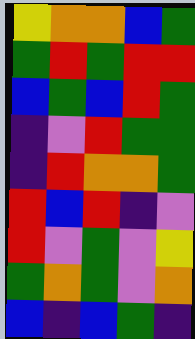[["yellow", "orange", "orange", "blue", "green"], ["green", "red", "green", "red", "red"], ["blue", "green", "blue", "red", "green"], ["indigo", "violet", "red", "green", "green"], ["indigo", "red", "orange", "orange", "green"], ["red", "blue", "red", "indigo", "violet"], ["red", "violet", "green", "violet", "yellow"], ["green", "orange", "green", "violet", "orange"], ["blue", "indigo", "blue", "green", "indigo"]]